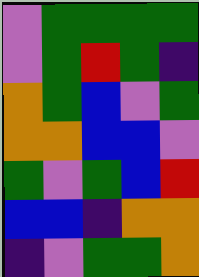[["violet", "green", "green", "green", "green"], ["violet", "green", "red", "green", "indigo"], ["orange", "green", "blue", "violet", "green"], ["orange", "orange", "blue", "blue", "violet"], ["green", "violet", "green", "blue", "red"], ["blue", "blue", "indigo", "orange", "orange"], ["indigo", "violet", "green", "green", "orange"]]